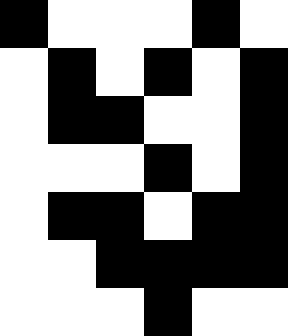[["black", "white", "white", "white", "black", "white"], ["white", "black", "white", "black", "white", "black"], ["white", "black", "black", "white", "white", "black"], ["white", "white", "white", "black", "white", "black"], ["white", "black", "black", "white", "black", "black"], ["white", "white", "black", "black", "black", "black"], ["white", "white", "white", "black", "white", "white"]]